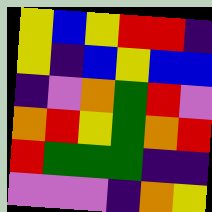[["yellow", "blue", "yellow", "red", "red", "indigo"], ["yellow", "indigo", "blue", "yellow", "blue", "blue"], ["indigo", "violet", "orange", "green", "red", "violet"], ["orange", "red", "yellow", "green", "orange", "red"], ["red", "green", "green", "green", "indigo", "indigo"], ["violet", "violet", "violet", "indigo", "orange", "yellow"]]